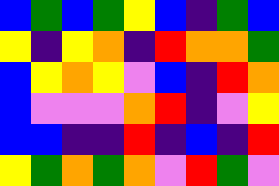[["blue", "green", "blue", "green", "yellow", "blue", "indigo", "green", "blue"], ["yellow", "indigo", "yellow", "orange", "indigo", "red", "orange", "orange", "green"], ["blue", "yellow", "orange", "yellow", "violet", "blue", "indigo", "red", "orange"], ["blue", "violet", "violet", "violet", "orange", "red", "indigo", "violet", "yellow"], ["blue", "blue", "indigo", "indigo", "red", "indigo", "blue", "indigo", "red"], ["yellow", "green", "orange", "green", "orange", "violet", "red", "green", "violet"]]